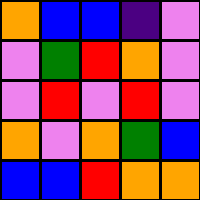[["orange", "blue", "blue", "indigo", "violet"], ["violet", "green", "red", "orange", "violet"], ["violet", "red", "violet", "red", "violet"], ["orange", "violet", "orange", "green", "blue"], ["blue", "blue", "red", "orange", "orange"]]